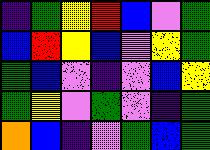[["indigo", "green", "yellow", "red", "blue", "violet", "green"], ["blue", "red", "yellow", "blue", "violet", "yellow", "green"], ["green", "blue", "violet", "indigo", "violet", "blue", "yellow"], ["green", "yellow", "violet", "green", "violet", "indigo", "green"], ["orange", "blue", "indigo", "violet", "green", "blue", "green"]]